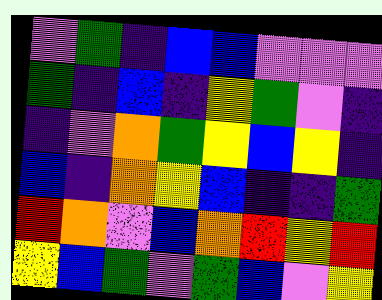[["violet", "green", "indigo", "blue", "blue", "violet", "violet", "violet"], ["green", "indigo", "blue", "indigo", "yellow", "green", "violet", "indigo"], ["indigo", "violet", "orange", "green", "yellow", "blue", "yellow", "indigo"], ["blue", "indigo", "orange", "yellow", "blue", "indigo", "indigo", "green"], ["red", "orange", "violet", "blue", "orange", "red", "yellow", "red"], ["yellow", "blue", "green", "violet", "green", "blue", "violet", "yellow"]]